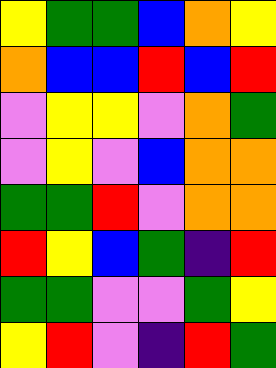[["yellow", "green", "green", "blue", "orange", "yellow"], ["orange", "blue", "blue", "red", "blue", "red"], ["violet", "yellow", "yellow", "violet", "orange", "green"], ["violet", "yellow", "violet", "blue", "orange", "orange"], ["green", "green", "red", "violet", "orange", "orange"], ["red", "yellow", "blue", "green", "indigo", "red"], ["green", "green", "violet", "violet", "green", "yellow"], ["yellow", "red", "violet", "indigo", "red", "green"]]